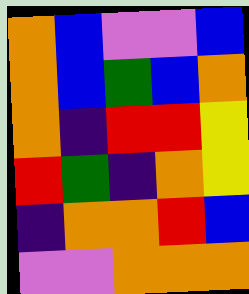[["orange", "blue", "violet", "violet", "blue"], ["orange", "blue", "green", "blue", "orange"], ["orange", "indigo", "red", "red", "yellow"], ["red", "green", "indigo", "orange", "yellow"], ["indigo", "orange", "orange", "red", "blue"], ["violet", "violet", "orange", "orange", "orange"]]